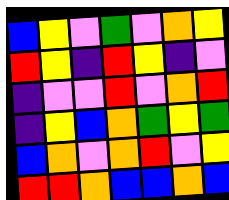[["blue", "yellow", "violet", "green", "violet", "orange", "yellow"], ["red", "yellow", "indigo", "red", "yellow", "indigo", "violet"], ["indigo", "violet", "violet", "red", "violet", "orange", "red"], ["indigo", "yellow", "blue", "orange", "green", "yellow", "green"], ["blue", "orange", "violet", "orange", "red", "violet", "yellow"], ["red", "red", "orange", "blue", "blue", "orange", "blue"]]